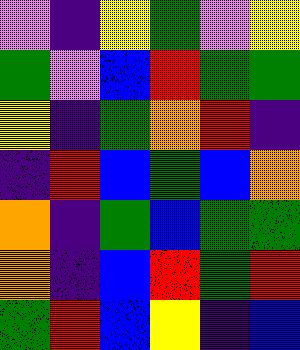[["violet", "indigo", "yellow", "green", "violet", "yellow"], ["green", "violet", "blue", "red", "green", "green"], ["yellow", "indigo", "green", "orange", "red", "indigo"], ["indigo", "red", "blue", "green", "blue", "orange"], ["orange", "indigo", "green", "blue", "green", "green"], ["orange", "indigo", "blue", "red", "green", "red"], ["green", "red", "blue", "yellow", "indigo", "blue"]]